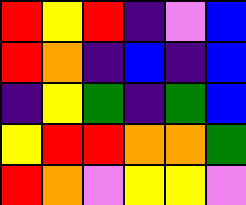[["red", "yellow", "red", "indigo", "violet", "blue"], ["red", "orange", "indigo", "blue", "indigo", "blue"], ["indigo", "yellow", "green", "indigo", "green", "blue"], ["yellow", "red", "red", "orange", "orange", "green"], ["red", "orange", "violet", "yellow", "yellow", "violet"]]